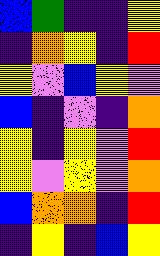[["blue", "green", "indigo", "indigo", "yellow"], ["indigo", "orange", "yellow", "indigo", "red"], ["yellow", "violet", "blue", "yellow", "violet"], ["blue", "indigo", "violet", "indigo", "orange"], ["yellow", "indigo", "yellow", "violet", "red"], ["yellow", "violet", "yellow", "violet", "orange"], ["blue", "orange", "orange", "indigo", "red"], ["indigo", "yellow", "indigo", "blue", "yellow"]]